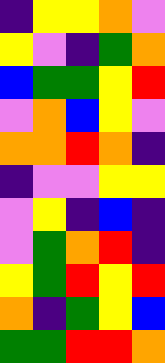[["indigo", "yellow", "yellow", "orange", "violet"], ["yellow", "violet", "indigo", "green", "orange"], ["blue", "green", "green", "yellow", "red"], ["violet", "orange", "blue", "yellow", "violet"], ["orange", "orange", "red", "orange", "indigo"], ["indigo", "violet", "violet", "yellow", "yellow"], ["violet", "yellow", "indigo", "blue", "indigo"], ["violet", "green", "orange", "red", "indigo"], ["yellow", "green", "red", "yellow", "red"], ["orange", "indigo", "green", "yellow", "blue"], ["green", "green", "red", "red", "orange"]]